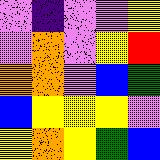[["violet", "indigo", "violet", "violet", "yellow"], ["violet", "orange", "violet", "yellow", "red"], ["orange", "orange", "violet", "blue", "green"], ["blue", "yellow", "yellow", "yellow", "violet"], ["yellow", "orange", "yellow", "green", "blue"]]